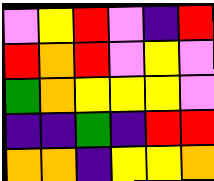[["violet", "yellow", "red", "violet", "indigo", "red"], ["red", "orange", "red", "violet", "yellow", "violet"], ["green", "orange", "yellow", "yellow", "yellow", "violet"], ["indigo", "indigo", "green", "indigo", "red", "red"], ["orange", "orange", "indigo", "yellow", "yellow", "orange"]]